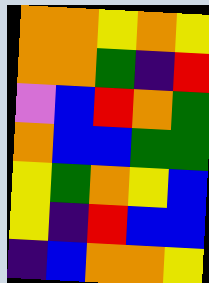[["orange", "orange", "yellow", "orange", "yellow"], ["orange", "orange", "green", "indigo", "red"], ["violet", "blue", "red", "orange", "green"], ["orange", "blue", "blue", "green", "green"], ["yellow", "green", "orange", "yellow", "blue"], ["yellow", "indigo", "red", "blue", "blue"], ["indigo", "blue", "orange", "orange", "yellow"]]